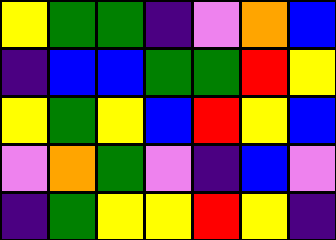[["yellow", "green", "green", "indigo", "violet", "orange", "blue"], ["indigo", "blue", "blue", "green", "green", "red", "yellow"], ["yellow", "green", "yellow", "blue", "red", "yellow", "blue"], ["violet", "orange", "green", "violet", "indigo", "blue", "violet"], ["indigo", "green", "yellow", "yellow", "red", "yellow", "indigo"]]